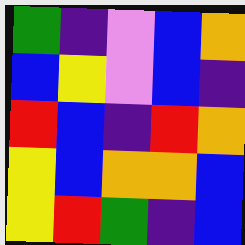[["green", "indigo", "violet", "blue", "orange"], ["blue", "yellow", "violet", "blue", "indigo"], ["red", "blue", "indigo", "red", "orange"], ["yellow", "blue", "orange", "orange", "blue"], ["yellow", "red", "green", "indigo", "blue"]]